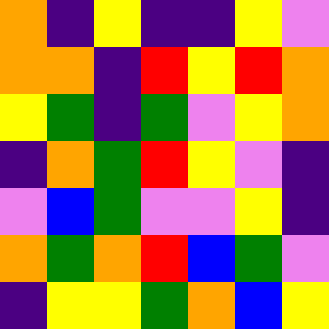[["orange", "indigo", "yellow", "indigo", "indigo", "yellow", "violet"], ["orange", "orange", "indigo", "red", "yellow", "red", "orange"], ["yellow", "green", "indigo", "green", "violet", "yellow", "orange"], ["indigo", "orange", "green", "red", "yellow", "violet", "indigo"], ["violet", "blue", "green", "violet", "violet", "yellow", "indigo"], ["orange", "green", "orange", "red", "blue", "green", "violet"], ["indigo", "yellow", "yellow", "green", "orange", "blue", "yellow"]]